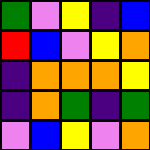[["green", "violet", "yellow", "indigo", "blue"], ["red", "blue", "violet", "yellow", "orange"], ["indigo", "orange", "orange", "orange", "yellow"], ["indigo", "orange", "green", "indigo", "green"], ["violet", "blue", "yellow", "violet", "orange"]]